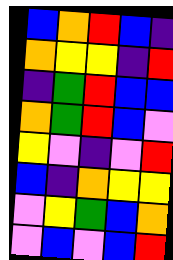[["blue", "orange", "red", "blue", "indigo"], ["orange", "yellow", "yellow", "indigo", "red"], ["indigo", "green", "red", "blue", "blue"], ["orange", "green", "red", "blue", "violet"], ["yellow", "violet", "indigo", "violet", "red"], ["blue", "indigo", "orange", "yellow", "yellow"], ["violet", "yellow", "green", "blue", "orange"], ["violet", "blue", "violet", "blue", "red"]]